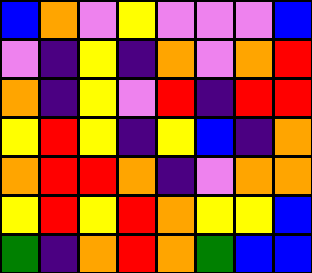[["blue", "orange", "violet", "yellow", "violet", "violet", "violet", "blue"], ["violet", "indigo", "yellow", "indigo", "orange", "violet", "orange", "red"], ["orange", "indigo", "yellow", "violet", "red", "indigo", "red", "red"], ["yellow", "red", "yellow", "indigo", "yellow", "blue", "indigo", "orange"], ["orange", "red", "red", "orange", "indigo", "violet", "orange", "orange"], ["yellow", "red", "yellow", "red", "orange", "yellow", "yellow", "blue"], ["green", "indigo", "orange", "red", "orange", "green", "blue", "blue"]]